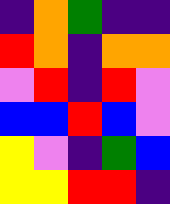[["indigo", "orange", "green", "indigo", "indigo"], ["red", "orange", "indigo", "orange", "orange"], ["violet", "red", "indigo", "red", "violet"], ["blue", "blue", "red", "blue", "violet"], ["yellow", "violet", "indigo", "green", "blue"], ["yellow", "yellow", "red", "red", "indigo"]]